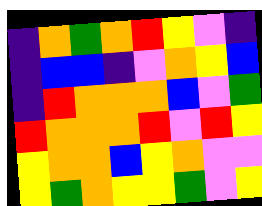[["indigo", "orange", "green", "orange", "red", "yellow", "violet", "indigo"], ["indigo", "blue", "blue", "indigo", "violet", "orange", "yellow", "blue"], ["indigo", "red", "orange", "orange", "orange", "blue", "violet", "green"], ["red", "orange", "orange", "orange", "red", "violet", "red", "yellow"], ["yellow", "orange", "orange", "blue", "yellow", "orange", "violet", "violet"], ["yellow", "green", "orange", "yellow", "yellow", "green", "violet", "yellow"]]